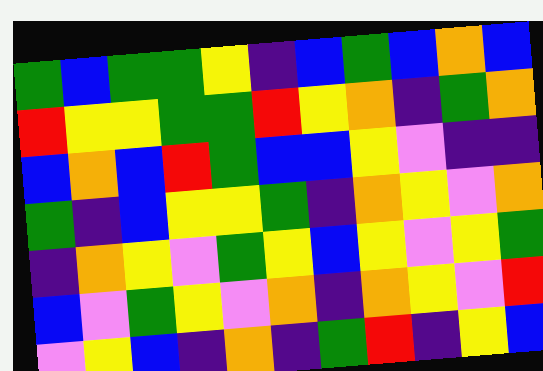[["green", "blue", "green", "green", "yellow", "indigo", "blue", "green", "blue", "orange", "blue"], ["red", "yellow", "yellow", "green", "green", "red", "yellow", "orange", "indigo", "green", "orange"], ["blue", "orange", "blue", "red", "green", "blue", "blue", "yellow", "violet", "indigo", "indigo"], ["green", "indigo", "blue", "yellow", "yellow", "green", "indigo", "orange", "yellow", "violet", "orange"], ["indigo", "orange", "yellow", "violet", "green", "yellow", "blue", "yellow", "violet", "yellow", "green"], ["blue", "violet", "green", "yellow", "violet", "orange", "indigo", "orange", "yellow", "violet", "red"], ["violet", "yellow", "blue", "indigo", "orange", "indigo", "green", "red", "indigo", "yellow", "blue"]]